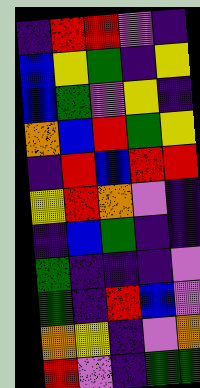[["indigo", "red", "red", "violet", "indigo"], ["blue", "yellow", "green", "indigo", "yellow"], ["blue", "green", "violet", "yellow", "indigo"], ["orange", "blue", "red", "green", "yellow"], ["indigo", "red", "blue", "red", "red"], ["yellow", "red", "orange", "violet", "indigo"], ["indigo", "blue", "green", "indigo", "indigo"], ["green", "indigo", "indigo", "indigo", "violet"], ["green", "indigo", "red", "blue", "violet"], ["orange", "yellow", "indigo", "violet", "orange"], ["red", "violet", "indigo", "green", "green"]]